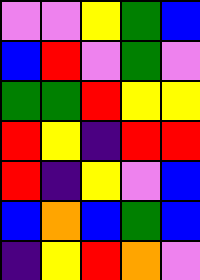[["violet", "violet", "yellow", "green", "blue"], ["blue", "red", "violet", "green", "violet"], ["green", "green", "red", "yellow", "yellow"], ["red", "yellow", "indigo", "red", "red"], ["red", "indigo", "yellow", "violet", "blue"], ["blue", "orange", "blue", "green", "blue"], ["indigo", "yellow", "red", "orange", "violet"]]